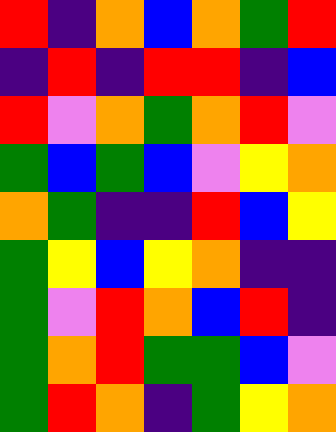[["red", "indigo", "orange", "blue", "orange", "green", "red"], ["indigo", "red", "indigo", "red", "red", "indigo", "blue"], ["red", "violet", "orange", "green", "orange", "red", "violet"], ["green", "blue", "green", "blue", "violet", "yellow", "orange"], ["orange", "green", "indigo", "indigo", "red", "blue", "yellow"], ["green", "yellow", "blue", "yellow", "orange", "indigo", "indigo"], ["green", "violet", "red", "orange", "blue", "red", "indigo"], ["green", "orange", "red", "green", "green", "blue", "violet"], ["green", "red", "orange", "indigo", "green", "yellow", "orange"]]